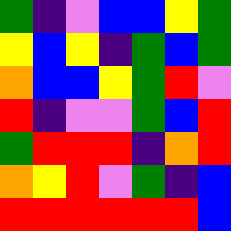[["green", "indigo", "violet", "blue", "blue", "yellow", "green"], ["yellow", "blue", "yellow", "indigo", "green", "blue", "green"], ["orange", "blue", "blue", "yellow", "green", "red", "violet"], ["red", "indigo", "violet", "violet", "green", "blue", "red"], ["green", "red", "red", "red", "indigo", "orange", "red"], ["orange", "yellow", "red", "violet", "green", "indigo", "blue"], ["red", "red", "red", "red", "red", "red", "blue"]]